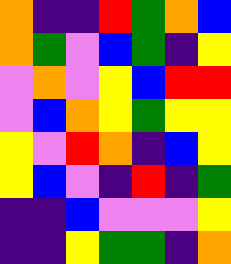[["orange", "indigo", "indigo", "red", "green", "orange", "blue"], ["orange", "green", "violet", "blue", "green", "indigo", "yellow"], ["violet", "orange", "violet", "yellow", "blue", "red", "red"], ["violet", "blue", "orange", "yellow", "green", "yellow", "yellow"], ["yellow", "violet", "red", "orange", "indigo", "blue", "yellow"], ["yellow", "blue", "violet", "indigo", "red", "indigo", "green"], ["indigo", "indigo", "blue", "violet", "violet", "violet", "yellow"], ["indigo", "indigo", "yellow", "green", "green", "indigo", "orange"]]